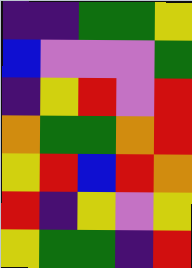[["indigo", "indigo", "green", "green", "yellow"], ["blue", "violet", "violet", "violet", "green"], ["indigo", "yellow", "red", "violet", "red"], ["orange", "green", "green", "orange", "red"], ["yellow", "red", "blue", "red", "orange"], ["red", "indigo", "yellow", "violet", "yellow"], ["yellow", "green", "green", "indigo", "red"]]